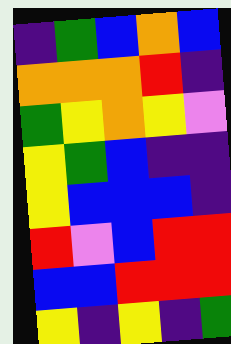[["indigo", "green", "blue", "orange", "blue"], ["orange", "orange", "orange", "red", "indigo"], ["green", "yellow", "orange", "yellow", "violet"], ["yellow", "green", "blue", "indigo", "indigo"], ["yellow", "blue", "blue", "blue", "indigo"], ["red", "violet", "blue", "red", "red"], ["blue", "blue", "red", "red", "red"], ["yellow", "indigo", "yellow", "indigo", "green"]]